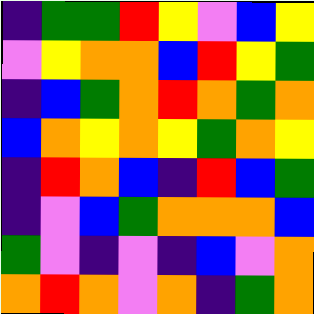[["indigo", "green", "green", "red", "yellow", "violet", "blue", "yellow"], ["violet", "yellow", "orange", "orange", "blue", "red", "yellow", "green"], ["indigo", "blue", "green", "orange", "red", "orange", "green", "orange"], ["blue", "orange", "yellow", "orange", "yellow", "green", "orange", "yellow"], ["indigo", "red", "orange", "blue", "indigo", "red", "blue", "green"], ["indigo", "violet", "blue", "green", "orange", "orange", "orange", "blue"], ["green", "violet", "indigo", "violet", "indigo", "blue", "violet", "orange"], ["orange", "red", "orange", "violet", "orange", "indigo", "green", "orange"]]